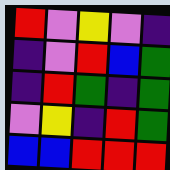[["red", "violet", "yellow", "violet", "indigo"], ["indigo", "violet", "red", "blue", "green"], ["indigo", "red", "green", "indigo", "green"], ["violet", "yellow", "indigo", "red", "green"], ["blue", "blue", "red", "red", "red"]]